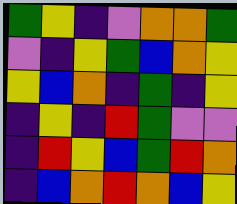[["green", "yellow", "indigo", "violet", "orange", "orange", "green"], ["violet", "indigo", "yellow", "green", "blue", "orange", "yellow"], ["yellow", "blue", "orange", "indigo", "green", "indigo", "yellow"], ["indigo", "yellow", "indigo", "red", "green", "violet", "violet"], ["indigo", "red", "yellow", "blue", "green", "red", "orange"], ["indigo", "blue", "orange", "red", "orange", "blue", "yellow"]]